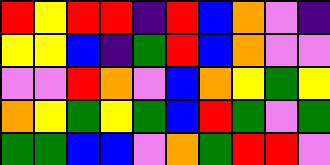[["red", "yellow", "red", "red", "indigo", "red", "blue", "orange", "violet", "indigo"], ["yellow", "yellow", "blue", "indigo", "green", "red", "blue", "orange", "violet", "violet"], ["violet", "violet", "red", "orange", "violet", "blue", "orange", "yellow", "green", "yellow"], ["orange", "yellow", "green", "yellow", "green", "blue", "red", "green", "violet", "green"], ["green", "green", "blue", "blue", "violet", "orange", "green", "red", "red", "violet"]]